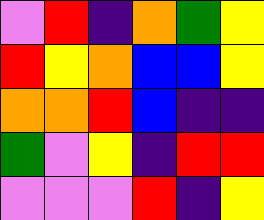[["violet", "red", "indigo", "orange", "green", "yellow"], ["red", "yellow", "orange", "blue", "blue", "yellow"], ["orange", "orange", "red", "blue", "indigo", "indigo"], ["green", "violet", "yellow", "indigo", "red", "red"], ["violet", "violet", "violet", "red", "indigo", "yellow"]]